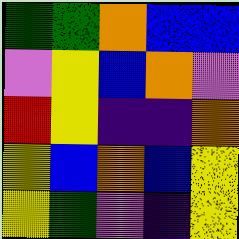[["green", "green", "orange", "blue", "blue"], ["violet", "yellow", "blue", "orange", "violet"], ["red", "yellow", "indigo", "indigo", "orange"], ["yellow", "blue", "orange", "blue", "yellow"], ["yellow", "green", "violet", "indigo", "yellow"]]